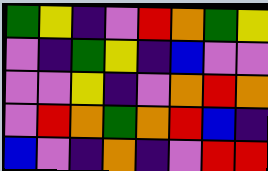[["green", "yellow", "indigo", "violet", "red", "orange", "green", "yellow"], ["violet", "indigo", "green", "yellow", "indigo", "blue", "violet", "violet"], ["violet", "violet", "yellow", "indigo", "violet", "orange", "red", "orange"], ["violet", "red", "orange", "green", "orange", "red", "blue", "indigo"], ["blue", "violet", "indigo", "orange", "indigo", "violet", "red", "red"]]